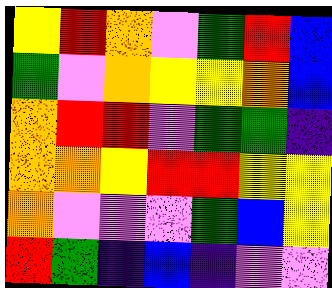[["yellow", "red", "orange", "violet", "green", "red", "blue"], ["green", "violet", "orange", "yellow", "yellow", "orange", "blue"], ["orange", "red", "red", "violet", "green", "green", "indigo"], ["orange", "orange", "yellow", "red", "red", "yellow", "yellow"], ["orange", "violet", "violet", "violet", "green", "blue", "yellow"], ["red", "green", "indigo", "blue", "indigo", "violet", "violet"]]